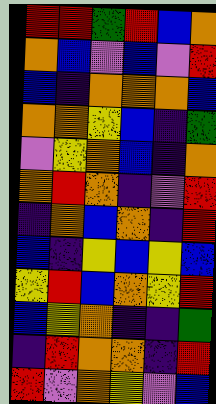[["red", "red", "green", "red", "blue", "orange"], ["orange", "blue", "violet", "blue", "violet", "red"], ["blue", "indigo", "orange", "orange", "orange", "blue"], ["orange", "orange", "yellow", "blue", "indigo", "green"], ["violet", "yellow", "orange", "blue", "indigo", "orange"], ["orange", "red", "orange", "indigo", "violet", "red"], ["indigo", "orange", "blue", "orange", "indigo", "red"], ["blue", "indigo", "yellow", "blue", "yellow", "blue"], ["yellow", "red", "blue", "orange", "yellow", "red"], ["blue", "yellow", "orange", "indigo", "indigo", "green"], ["indigo", "red", "orange", "orange", "indigo", "red"], ["red", "violet", "orange", "yellow", "violet", "blue"]]